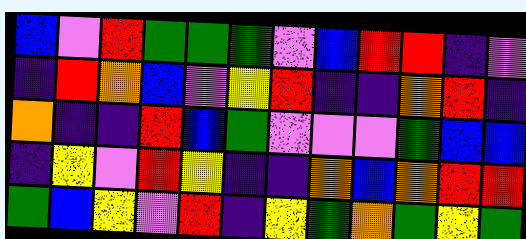[["blue", "violet", "red", "green", "green", "green", "violet", "blue", "red", "red", "indigo", "violet"], ["indigo", "red", "orange", "blue", "violet", "yellow", "red", "indigo", "indigo", "orange", "red", "indigo"], ["orange", "indigo", "indigo", "red", "blue", "green", "violet", "violet", "violet", "green", "blue", "blue"], ["indigo", "yellow", "violet", "red", "yellow", "indigo", "indigo", "orange", "blue", "orange", "red", "red"], ["green", "blue", "yellow", "violet", "red", "indigo", "yellow", "green", "orange", "green", "yellow", "green"]]